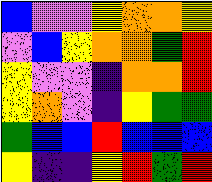[["blue", "violet", "violet", "yellow", "orange", "orange", "yellow"], ["violet", "blue", "yellow", "orange", "orange", "green", "red"], ["yellow", "violet", "violet", "indigo", "orange", "orange", "red"], ["yellow", "orange", "violet", "indigo", "yellow", "green", "green"], ["green", "blue", "blue", "red", "blue", "blue", "blue"], ["yellow", "indigo", "indigo", "yellow", "red", "green", "red"]]